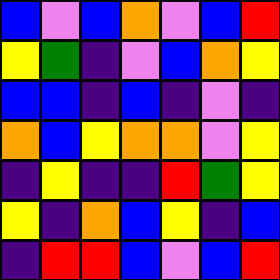[["blue", "violet", "blue", "orange", "violet", "blue", "red"], ["yellow", "green", "indigo", "violet", "blue", "orange", "yellow"], ["blue", "blue", "indigo", "blue", "indigo", "violet", "indigo"], ["orange", "blue", "yellow", "orange", "orange", "violet", "yellow"], ["indigo", "yellow", "indigo", "indigo", "red", "green", "yellow"], ["yellow", "indigo", "orange", "blue", "yellow", "indigo", "blue"], ["indigo", "red", "red", "blue", "violet", "blue", "red"]]